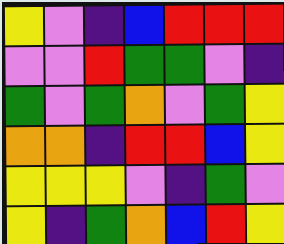[["yellow", "violet", "indigo", "blue", "red", "red", "red"], ["violet", "violet", "red", "green", "green", "violet", "indigo"], ["green", "violet", "green", "orange", "violet", "green", "yellow"], ["orange", "orange", "indigo", "red", "red", "blue", "yellow"], ["yellow", "yellow", "yellow", "violet", "indigo", "green", "violet"], ["yellow", "indigo", "green", "orange", "blue", "red", "yellow"]]